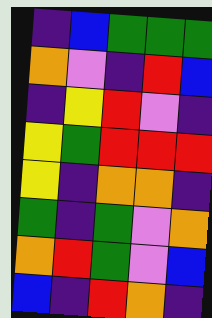[["indigo", "blue", "green", "green", "green"], ["orange", "violet", "indigo", "red", "blue"], ["indigo", "yellow", "red", "violet", "indigo"], ["yellow", "green", "red", "red", "red"], ["yellow", "indigo", "orange", "orange", "indigo"], ["green", "indigo", "green", "violet", "orange"], ["orange", "red", "green", "violet", "blue"], ["blue", "indigo", "red", "orange", "indigo"]]